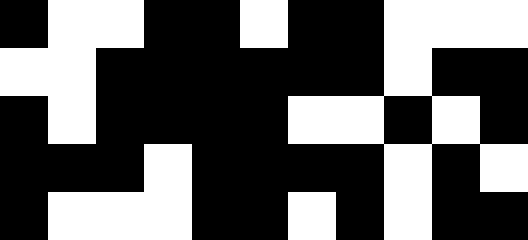[["black", "white", "white", "black", "black", "white", "black", "black", "white", "white", "white"], ["white", "white", "black", "black", "black", "black", "black", "black", "white", "black", "black"], ["black", "white", "black", "black", "black", "black", "white", "white", "black", "white", "black"], ["black", "black", "black", "white", "black", "black", "black", "black", "white", "black", "white"], ["black", "white", "white", "white", "black", "black", "white", "black", "white", "black", "black"]]